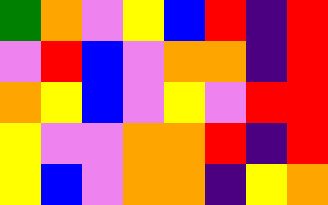[["green", "orange", "violet", "yellow", "blue", "red", "indigo", "red"], ["violet", "red", "blue", "violet", "orange", "orange", "indigo", "red"], ["orange", "yellow", "blue", "violet", "yellow", "violet", "red", "red"], ["yellow", "violet", "violet", "orange", "orange", "red", "indigo", "red"], ["yellow", "blue", "violet", "orange", "orange", "indigo", "yellow", "orange"]]